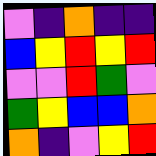[["violet", "indigo", "orange", "indigo", "indigo"], ["blue", "yellow", "red", "yellow", "red"], ["violet", "violet", "red", "green", "violet"], ["green", "yellow", "blue", "blue", "orange"], ["orange", "indigo", "violet", "yellow", "red"]]